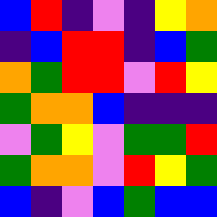[["blue", "red", "indigo", "violet", "indigo", "yellow", "orange"], ["indigo", "blue", "red", "red", "indigo", "blue", "green"], ["orange", "green", "red", "red", "violet", "red", "yellow"], ["green", "orange", "orange", "blue", "indigo", "indigo", "indigo"], ["violet", "green", "yellow", "violet", "green", "green", "red"], ["green", "orange", "orange", "violet", "red", "yellow", "green"], ["blue", "indigo", "violet", "blue", "green", "blue", "blue"]]